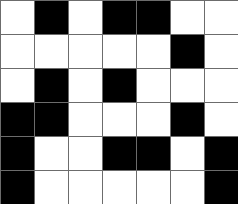[["white", "black", "white", "black", "black", "white", "white"], ["white", "white", "white", "white", "white", "black", "white"], ["white", "black", "white", "black", "white", "white", "white"], ["black", "black", "white", "white", "white", "black", "white"], ["black", "white", "white", "black", "black", "white", "black"], ["black", "white", "white", "white", "white", "white", "black"]]